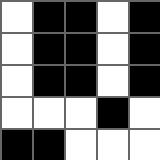[["white", "black", "black", "white", "black"], ["white", "black", "black", "white", "black"], ["white", "black", "black", "white", "black"], ["white", "white", "white", "black", "white"], ["black", "black", "white", "white", "white"]]